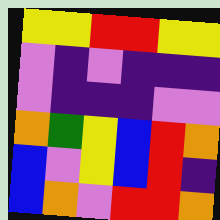[["yellow", "yellow", "red", "red", "yellow", "yellow"], ["violet", "indigo", "violet", "indigo", "indigo", "indigo"], ["violet", "indigo", "indigo", "indigo", "violet", "violet"], ["orange", "green", "yellow", "blue", "red", "orange"], ["blue", "violet", "yellow", "blue", "red", "indigo"], ["blue", "orange", "violet", "red", "red", "orange"]]